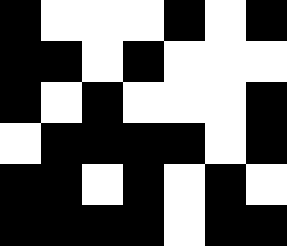[["black", "white", "white", "white", "black", "white", "black"], ["black", "black", "white", "black", "white", "white", "white"], ["black", "white", "black", "white", "white", "white", "black"], ["white", "black", "black", "black", "black", "white", "black"], ["black", "black", "white", "black", "white", "black", "white"], ["black", "black", "black", "black", "white", "black", "black"]]